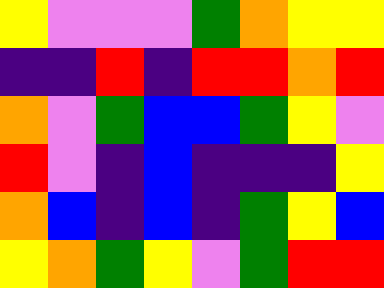[["yellow", "violet", "violet", "violet", "green", "orange", "yellow", "yellow"], ["indigo", "indigo", "red", "indigo", "red", "red", "orange", "red"], ["orange", "violet", "green", "blue", "blue", "green", "yellow", "violet"], ["red", "violet", "indigo", "blue", "indigo", "indigo", "indigo", "yellow"], ["orange", "blue", "indigo", "blue", "indigo", "green", "yellow", "blue"], ["yellow", "orange", "green", "yellow", "violet", "green", "red", "red"]]